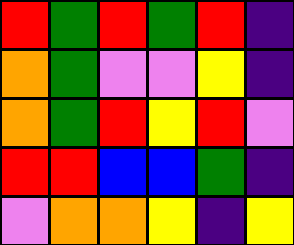[["red", "green", "red", "green", "red", "indigo"], ["orange", "green", "violet", "violet", "yellow", "indigo"], ["orange", "green", "red", "yellow", "red", "violet"], ["red", "red", "blue", "blue", "green", "indigo"], ["violet", "orange", "orange", "yellow", "indigo", "yellow"]]